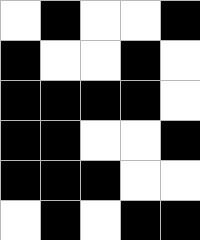[["white", "black", "white", "white", "black"], ["black", "white", "white", "black", "white"], ["black", "black", "black", "black", "white"], ["black", "black", "white", "white", "black"], ["black", "black", "black", "white", "white"], ["white", "black", "white", "black", "black"]]